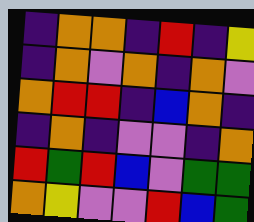[["indigo", "orange", "orange", "indigo", "red", "indigo", "yellow"], ["indigo", "orange", "violet", "orange", "indigo", "orange", "violet"], ["orange", "red", "red", "indigo", "blue", "orange", "indigo"], ["indigo", "orange", "indigo", "violet", "violet", "indigo", "orange"], ["red", "green", "red", "blue", "violet", "green", "green"], ["orange", "yellow", "violet", "violet", "red", "blue", "green"]]